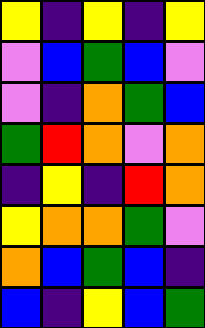[["yellow", "indigo", "yellow", "indigo", "yellow"], ["violet", "blue", "green", "blue", "violet"], ["violet", "indigo", "orange", "green", "blue"], ["green", "red", "orange", "violet", "orange"], ["indigo", "yellow", "indigo", "red", "orange"], ["yellow", "orange", "orange", "green", "violet"], ["orange", "blue", "green", "blue", "indigo"], ["blue", "indigo", "yellow", "blue", "green"]]